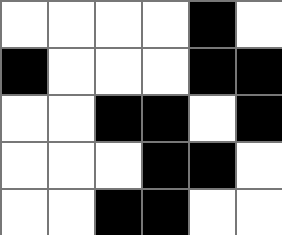[["white", "white", "white", "white", "black", "white"], ["black", "white", "white", "white", "black", "black"], ["white", "white", "black", "black", "white", "black"], ["white", "white", "white", "black", "black", "white"], ["white", "white", "black", "black", "white", "white"]]